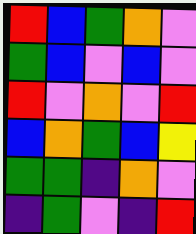[["red", "blue", "green", "orange", "violet"], ["green", "blue", "violet", "blue", "violet"], ["red", "violet", "orange", "violet", "red"], ["blue", "orange", "green", "blue", "yellow"], ["green", "green", "indigo", "orange", "violet"], ["indigo", "green", "violet", "indigo", "red"]]